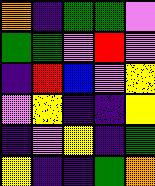[["orange", "indigo", "green", "green", "violet"], ["green", "green", "violet", "red", "violet"], ["indigo", "red", "blue", "violet", "yellow"], ["violet", "yellow", "indigo", "indigo", "yellow"], ["indigo", "violet", "yellow", "indigo", "green"], ["yellow", "indigo", "indigo", "green", "orange"]]